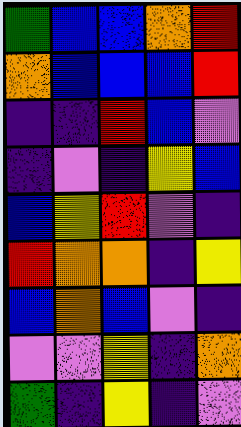[["green", "blue", "blue", "orange", "red"], ["orange", "blue", "blue", "blue", "red"], ["indigo", "indigo", "red", "blue", "violet"], ["indigo", "violet", "indigo", "yellow", "blue"], ["blue", "yellow", "red", "violet", "indigo"], ["red", "orange", "orange", "indigo", "yellow"], ["blue", "orange", "blue", "violet", "indigo"], ["violet", "violet", "yellow", "indigo", "orange"], ["green", "indigo", "yellow", "indigo", "violet"]]